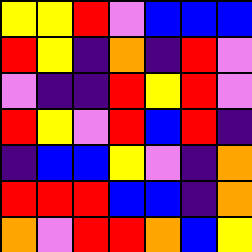[["yellow", "yellow", "red", "violet", "blue", "blue", "blue"], ["red", "yellow", "indigo", "orange", "indigo", "red", "violet"], ["violet", "indigo", "indigo", "red", "yellow", "red", "violet"], ["red", "yellow", "violet", "red", "blue", "red", "indigo"], ["indigo", "blue", "blue", "yellow", "violet", "indigo", "orange"], ["red", "red", "red", "blue", "blue", "indigo", "orange"], ["orange", "violet", "red", "red", "orange", "blue", "yellow"]]